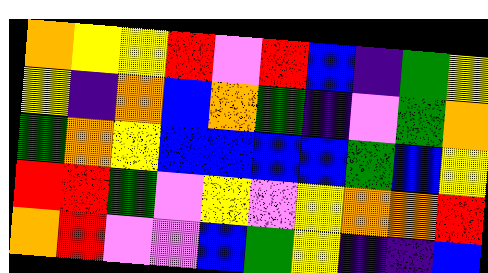[["orange", "yellow", "yellow", "red", "violet", "red", "blue", "indigo", "green", "yellow"], ["yellow", "indigo", "orange", "blue", "orange", "green", "indigo", "violet", "green", "orange"], ["green", "orange", "yellow", "blue", "blue", "blue", "blue", "green", "blue", "yellow"], ["red", "red", "green", "violet", "yellow", "violet", "yellow", "orange", "orange", "red"], ["orange", "red", "violet", "violet", "blue", "green", "yellow", "indigo", "indigo", "blue"]]